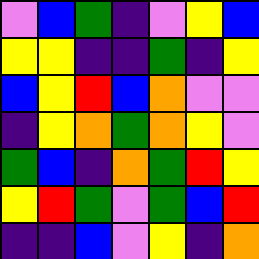[["violet", "blue", "green", "indigo", "violet", "yellow", "blue"], ["yellow", "yellow", "indigo", "indigo", "green", "indigo", "yellow"], ["blue", "yellow", "red", "blue", "orange", "violet", "violet"], ["indigo", "yellow", "orange", "green", "orange", "yellow", "violet"], ["green", "blue", "indigo", "orange", "green", "red", "yellow"], ["yellow", "red", "green", "violet", "green", "blue", "red"], ["indigo", "indigo", "blue", "violet", "yellow", "indigo", "orange"]]